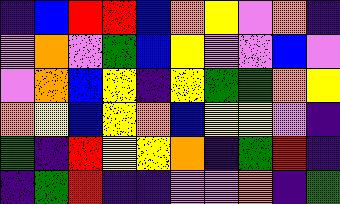[["indigo", "blue", "red", "red", "blue", "orange", "yellow", "violet", "orange", "indigo"], ["violet", "orange", "violet", "green", "blue", "yellow", "violet", "violet", "blue", "violet"], ["violet", "orange", "blue", "yellow", "indigo", "yellow", "green", "green", "orange", "yellow"], ["orange", "yellow", "blue", "yellow", "orange", "blue", "yellow", "yellow", "violet", "indigo"], ["green", "indigo", "red", "yellow", "yellow", "orange", "indigo", "green", "red", "indigo"], ["indigo", "green", "red", "indigo", "indigo", "violet", "violet", "orange", "indigo", "green"]]